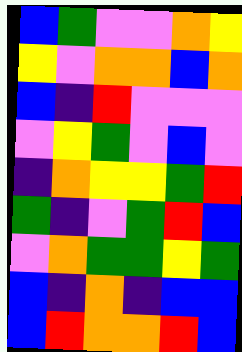[["blue", "green", "violet", "violet", "orange", "yellow"], ["yellow", "violet", "orange", "orange", "blue", "orange"], ["blue", "indigo", "red", "violet", "violet", "violet"], ["violet", "yellow", "green", "violet", "blue", "violet"], ["indigo", "orange", "yellow", "yellow", "green", "red"], ["green", "indigo", "violet", "green", "red", "blue"], ["violet", "orange", "green", "green", "yellow", "green"], ["blue", "indigo", "orange", "indigo", "blue", "blue"], ["blue", "red", "orange", "orange", "red", "blue"]]